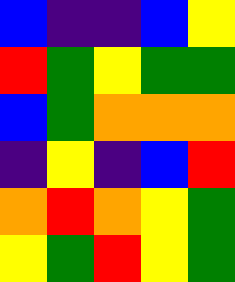[["blue", "indigo", "indigo", "blue", "yellow"], ["red", "green", "yellow", "green", "green"], ["blue", "green", "orange", "orange", "orange"], ["indigo", "yellow", "indigo", "blue", "red"], ["orange", "red", "orange", "yellow", "green"], ["yellow", "green", "red", "yellow", "green"]]